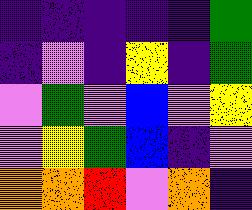[["indigo", "indigo", "indigo", "indigo", "indigo", "green"], ["indigo", "violet", "indigo", "yellow", "indigo", "green"], ["violet", "green", "violet", "blue", "violet", "yellow"], ["violet", "yellow", "green", "blue", "indigo", "violet"], ["orange", "orange", "red", "violet", "orange", "indigo"]]